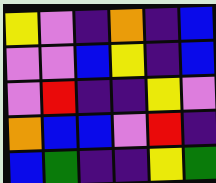[["yellow", "violet", "indigo", "orange", "indigo", "blue"], ["violet", "violet", "blue", "yellow", "indigo", "blue"], ["violet", "red", "indigo", "indigo", "yellow", "violet"], ["orange", "blue", "blue", "violet", "red", "indigo"], ["blue", "green", "indigo", "indigo", "yellow", "green"]]